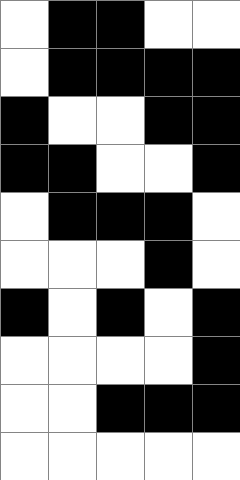[["white", "black", "black", "white", "white"], ["white", "black", "black", "black", "black"], ["black", "white", "white", "black", "black"], ["black", "black", "white", "white", "black"], ["white", "black", "black", "black", "white"], ["white", "white", "white", "black", "white"], ["black", "white", "black", "white", "black"], ["white", "white", "white", "white", "black"], ["white", "white", "black", "black", "black"], ["white", "white", "white", "white", "white"]]